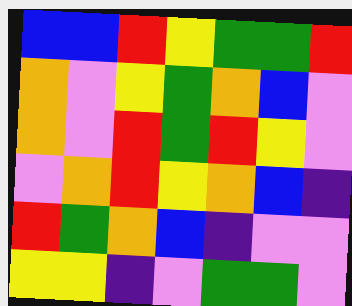[["blue", "blue", "red", "yellow", "green", "green", "red"], ["orange", "violet", "yellow", "green", "orange", "blue", "violet"], ["orange", "violet", "red", "green", "red", "yellow", "violet"], ["violet", "orange", "red", "yellow", "orange", "blue", "indigo"], ["red", "green", "orange", "blue", "indigo", "violet", "violet"], ["yellow", "yellow", "indigo", "violet", "green", "green", "violet"]]